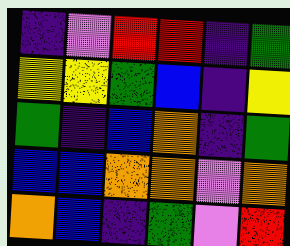[["indigo", "violet", "red", "red", "indigo", "green"], ["yellow", "yellow", "green", "blue", "indigo", "yellow"], ["green", "indigo", "blue", "orange", "indigo", "green"], ["blue", "blue", "orange", "orange", "violet", "orange"], ["orange", "blue", "indigo", "green", "violet", "red"]]